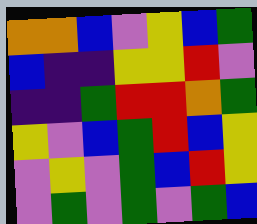[["orange", "orange", "blue", "violet", "yellow", "blue", "green"], ["blue", "indigo", "indigo", "yellow", "yellow", "red", "violet"], ["indigo", "indigo", "green", "red", "red", "orange", "green"], ["yellow", "violet", "blue", "green", "red", "blue", "yellow"], ["violet", "yellow", "violet", "green", "blue", "red", "yellow"], ["violet", "green", "violet", "green", "violet", "green", "blue"]]